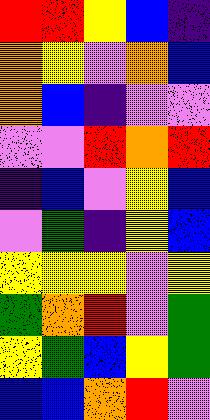[["red", "red", "yellow", "blue", "indigo"], ["orange", "yellow", "violet", "orange", "blue"], ["orange", "blue", "indigo", "violet", "violet"], ["violet", "violet", "red", "orange", "red"], ["indigo", "blue", "violet", "yellow", "blue"], ["violet", "green", "indigo", "yellow", "blue"], ["yellow", "yellow", "yellow", "violet", "yellow"], ["green", "orange", "red", "violet", "green"], ["yellow", "green", "blue", "yellow", "green"], ["blue", "blue", "orange", "red", "violet"]]